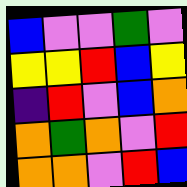[["blue", "violet", "violet", "green", "violet"], ["yellow", "yellow", "red", "blue", "yellow"], ["indigo", "red", "violet", "blue", "orange"], ["orange", "green", "orange", "violet", "red"], ["orange", "orange", "violet", "red", "blue"]]